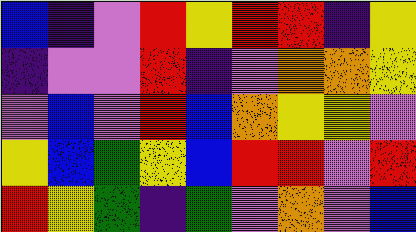[["blue", "indigo", "violet", "red", "yellow", "red", "red", "indigo", "yellow"], ["indigo", "violet", "violet", "red", "indigo", "violet", "orange", "orange", "yellow"], ["violet", "blue", "violet", "red", "blue", "orange", "yellow", "yellow", "violet"], ["yellow", "blue", "green", "yellow", "blue", "red", "red", "violet", "red"], ["red", "yellow", "green", "indigo", "green", "violet", "orange", "violet", "blue"]]